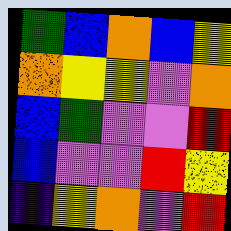[["green", "blue", "orange", "blue", "yellow"], ["orange", "yellow", "yellow", "violet", "orange"], ["blue", "green", "violet", "violet", "red"], ["blue", "violet", "violet", "red", "yellow"], ["indigo", "yellow", "orange", "violet", "red"]]